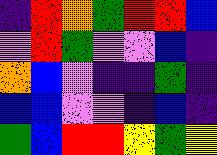[["indigo", "red", "orange", "green", "red", "red", "blue"], ["violet", "red", "green", "violet", "violet", "blue", "indigo"], ["orange", "blue", "violet", "indigo", "indigo", "green", "indigo"], ["blue", "blue", "violet", "violet", "indigo", "blue", "indigo"], ["green", "blue", "red", "red", "yellow", "green", "yellow"]]